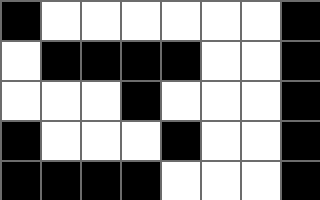[["black", "white", "white", "white", "white", "white", "white", "black"], ["white", "black", "black", "black", "black", "white", "white", "black"], ["white", "white", "white", "black", "white", "white", "white", "black"], ["black", "white", "white", "white", "black", "white", "white", "black"], ["black", "black", "black", "black", "white", "white", "white", "black"]]